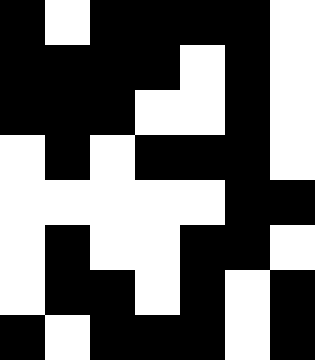[["black", "white", "black", "black", "black", "black", "white"], ["black", "black", "black", "black", "white", "black", "white"], ["black", "black", "black", "white", "white", "black", "white"], ["white", "black", "white", "black", "black", "black", "white"], ["white", "white", "white", "white", "white", "black", "black"], ["white", "black", "white", "white", "black", "black", "white"], ["white", "black", "black", "white", "black", "white", "black"], ["black", "white", "black", "black", "black", "white", "black"]]